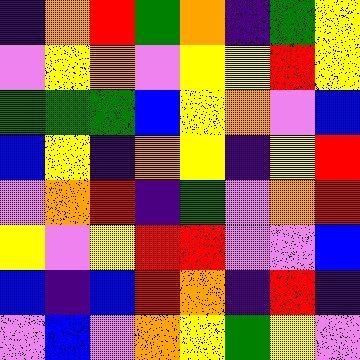[["indigo", "orange", "red", "green", "orange", "indigo", "green", "yellow"], ["violet", "yellow", "orange", "violet", "yellow", "yellow", "red", "yellow"], ["green", "green", "green", "blue", "yellow", "orange", "violet", "blue"], ["blue", "yellow", "indigo", "orange", "yellow", "indigo", "yellow", "red"], ["violet", "orange", "red", "indigo", "green", "violet", "orange", "red"], ["yellow", "violet", "yellow", "red", "red", "violet", "violet", "blue"], ["blue", "indigo", "blue", "red", "orange", "indigo", "red", "indigo"], ["violet", "blue", "violet", "orange", "yellow", "green", "yellow", "violet"]]